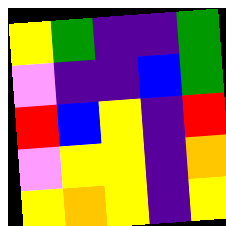[["yellow", "green", "indigo", "indigo", "green"], ["violet", "indigo", "indigo", "blue", "green"], ["red", "blue", "yellow", "indigo", "red"], ["violet", "yellow", "yellow", "indigo", "orange"], ["yellow", "orange", "yellow", "indigo", "yellow"]]